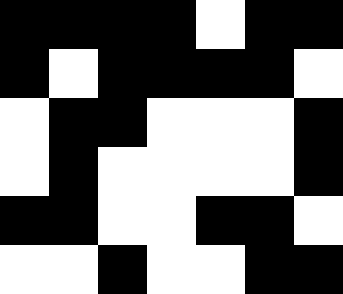[["black", "black", "black", "black", "white", "black", "black"], ["black", "white", "black", "black", "black", "black", "white"], ["white", "black", "black", "white", "white", "white", "black"], ["white", "black", "white", "white", "white", "white", "black"], ["black", "black", "white", "white", "black", "black", "white"], ["white", "white", "black", "white", "white", "black", "black"]]